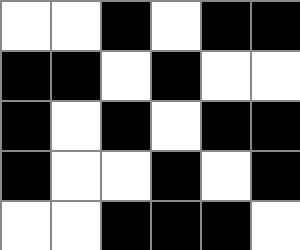[["white", "white", "black", "white", "black", "black"], ["black", "black", "white", "black", "white", "white"], ["black", "white", "black", "white", "black", "black"], ["black", "white", "white", "black", "white", "black"], ["white", "white", "black", "black", "black", "white"]]